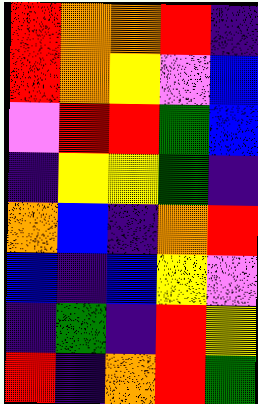[["red", "orange", "orange", "red", "indigo"], ["red", "orange", "yellow", "violet", "blue"], ["violet", "red", "red", "green", "blue"], ["indigo", "yellow", "yellow", "green", "indigo"], ["orange", "blue", "indigo", "orange", "red"], ["blue", "indigo", "blue", "yellow", "violet"], ["indigo", "green", "indigo", "red", "yellow"], ["red", "indigo", "orange", "red", "green"]]